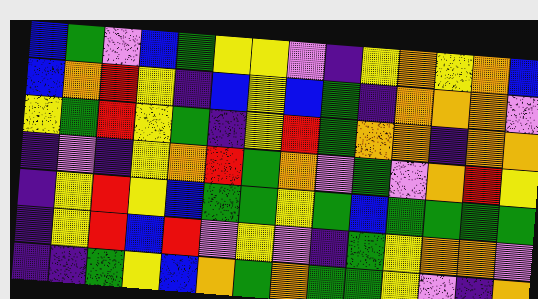[["blue", "green", "violet", "blue", "green", "yellow", "yellow", "violet", "indigo", "yellow", "orange", "yellow", "orange", "blue"], ["blue", "orange", "red", "yellow", "indigo", "blue", "yellow", "blue", "green", "indigo", "orange", "orange", "orange", "violet"], ["yellow", "green", "red", "yellow", "green", "indigo", "yellow", "red", "green", "orange", "orange", "indigo", "orange", "orange"], ["indigo", "violet", "indigo", "yellow", "orange", "red", "green", "orange", "violet", "green", "violet", "orange", "red", "yellow"], ["indigo", "yellow", "red", "yellow", "blue", "green", "green", "yellow", "green", "blue", "green", "green", "green", "green"], ["indigo", "yellow", "red", "blue", "red", "violet", "yellow", "violet", "indigo", "green", "yellow", "orange", "orange", "violet"], ["indigo", "indigo", "green", "yellow", "blue", "orange", "green", "orange", "green", "green", "yellow", "violet", "indigo", "orange"]]